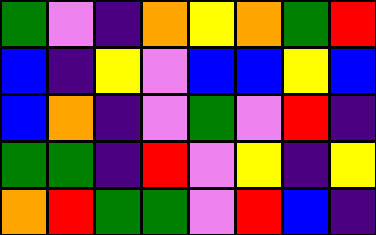[["green", "violet", "indigo", "orange", "yellow", "orange", "green", "red"], ["blue", "indigo", "yellow", "violet", "blue", "blue", "yellow", "blue"], ["blue", "orange", "indigo", "violet", "green", "violet", "red", "indigo"], ["green", "green", "indigo", "red", "violet", "yellow", "indigo", "yellow"], ["orange", "red", "green", "green", "violet", "red", "blue", "indigo"]]